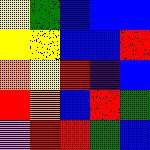[["yellow", "green", "blue", "blue", "blue"], ["yellow", "yellow", "blue", "blue", "red"], ["orange", "yellow", "red", "indigo", "blue"], ["red", "orange", "blue", "red", "green"], ["violet", "red", "red", "green", "blue"]]